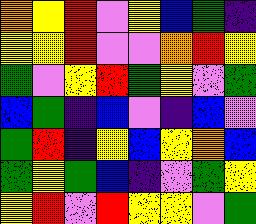[["orange", "yellow", "red", "violet", "yellow", "blue", "green", "indigo"], ["yellow", "yellow", "red", "violet", "violet", "orange", "red", "yellow"], ["green", "violet", "yellow", "red", "green", "yellow", "violet", "green"], ["blue", "green", "indigo", "blue", "violet", "indigo", "blue", "violet"], ["green", "red", "indigo", "yellow", "blue", "yellow", "orange", "blue"], ["green", "yellow", "green", "blue", "indigo", "violet", "green", "yellow"], ["yellow", "red", "violet", "red", "yellow", "yellow", "violet", "green"]]